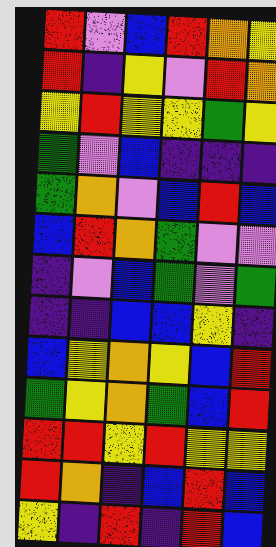[["red", "violet", "blue", "red", "orange", "yellow"], ["red", "indigo", "yellow", "violet", "red", "orange"], ["yellow", "red", "yellow", "yellow", "green", "yellow"], ["green", "violet", "blue", "indigo", "indigo", "indigo"], ["green", "orange", "violet", "blue", "red", "blue"], ["blue", "red", "orange", "green", "violet", "violet"], ["indigo", "violet", "blue", "green", "violet", "green"], ["indigo", "indigo", "blue", "blue", "yellow", "indigo"], ["blue", "yellow", "orange", "yellow", "blue", "red"], ["green", "yellow", "orange", "green", "blue", "red"], ["red", "red", "yellow", "red", "yellow", "yellow"], ["red", "orange", "indigo", "blue", "red", "blue"], ["yellow", "indigo", "red", "indigo", "red", "blue"]]